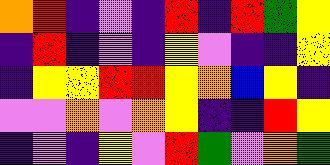[["orange", "red", "indigo", "violet", "indigo", "red", "indigo", "red", "green", "yellow"], ["indigo", "red", "indigo", "violet", "indigo", "yellow", "violet", "indigo", "indigo", "yellow"], ["indigo", "yellow", "yellow", "red", "red", "yellow", "orange", "blue", "yellow", "indigo"], ["violet", "violet", "orange", "violet", "orange", "yellow", "indigo", "indigo", "red", "yellow"], ["indigo", "violet", "indigo", "yellow", "violet", "red", "green", "violet", "orange", "green"]]